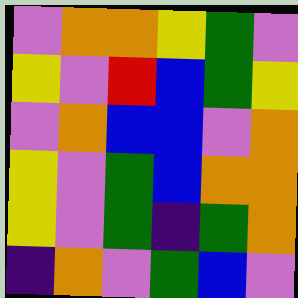[["violet", "orange", "orange", "yellow", "green", "violet"], ["yellow", "violet", "red", "blue", "green", "yellow"], ["violet", "orange", "blue", "blue", "violet", "orange"], ["yellow", "violet", "green", "blue", "orange", "orange"], ["yellow", "violet", "green", "indigo", "green", "orange"], ["indigo", "orange", "violet", "green", "blue", "violet"]]